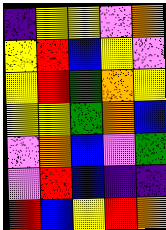[["indigo", "yellow", "yellow", "violet", "orange"], ["yellow", "red", "blue", "yellow", "violet"], ["yellow", "red", "green", "orange", "yellow"], ["yellow", "yellow", "green", "orange", "blue"], ["violet", "orange", "blue", "violet", "green"], ["violet", "red", "blue", "indigo", "indigo"], ["red", "blue", "yellow", "red", "orange"]]